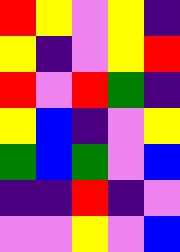[["red", "yellow", "violet", "yellow", "indigo"], ["yellow", "indigo", "violet", "yellow", "red"], ["red", "violet", "red", "green", "indigo"], ["yellow", "blue", "indigo", "violet", "yellow"], ["green", "blue", "green", "violet", "blue"], ["indigo", "indigo", "red", "indigo", "violet"], ["violet", "violet", "yellow", "violet", "blue"]]